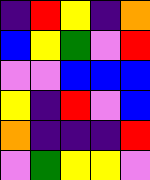[["indigo", "red", "yellow", "indigo", "orange"], ["blue", "yellow", "green", "violet", "red"], ["violet", "violet", "blue", "blue", "blue"], ["yellow", "indigo", "red", "violet", "blue"], ["orange", "indigo", "indigo", "indigo", "red"], ["violet", "green", "yellow", "yellow", "violet"]]